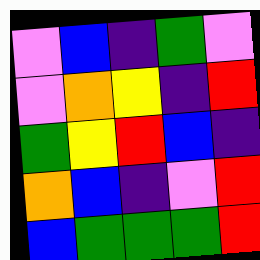[["violet", "blue", "indigo", "green", "violet"], ["violet", "orange", "yellow", "indigo", "red"], ["green", "yellow", "red", "blue", "indigo"], ["orange", "blue", "indigo", "violet", "red"], ["blue", "green", "green", "green", "red"]]